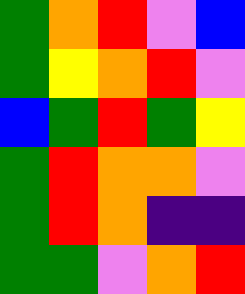[["green", "orange", "red", "violet", "blue"], ["green", "yellow", "orange", "red", "violet"], ["blue", "green", "red", "green", "yellow"], ["green", "red", "orange", "orange", "violet"], ["green", "red", "orange", "indigo", "indigo"], ["green", "green", "violet", "orange", "red"]]